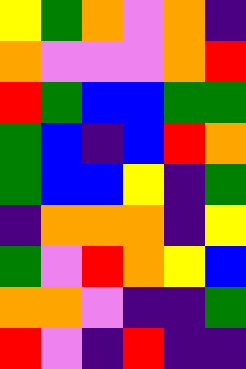[["yellow", "green", "orange", "violet", "orange", "indigo"], ["orange", "violet", "violet", "violet", "orange", "red"], ["red", "green", "blue", "blue", "green", "green"], ["green", "blue", "indigo", "blue", "red", "orange"], ["green", "blue", "blue", "yellow", "indigo", "green"], ["indigo", "orange", "orange", "orange", "indigo", "yellow"], ["green", "violet", "red", "orange", "yellow", "blue"], ["orange", "orange", "violet", "indigo", "indigo", "green"], ["red", "violet", "indigo", "red", "indigo", "indigo"]]